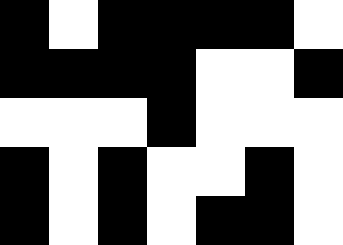[["black", "white", "black", "black", "black", "black", "white"], ["black", "black", "black", "black", "white", "white", "black"], ["white", "white", "white", "black", "white", "white", "white"], ["black", "white", "black", "white", "white", "black", "white"], ["black", "white", "black", "white", "black", "black", "white"]]